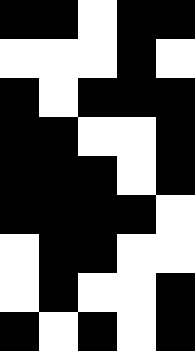[["black", "black", "white", "black", "black"], ["white", "white", "white", "black", "white"], ["black", "white", "black", "black", "black"], ["black", "black", "white", "white", "black"], ["black", "black", "black", "white", "black"], ["black", "black", "black", "black", "white"], ["white", "black", "black", "white", "white"], ["white", "black", "white", "white", "black"], ["black", "white", "black", "white", "black"]]